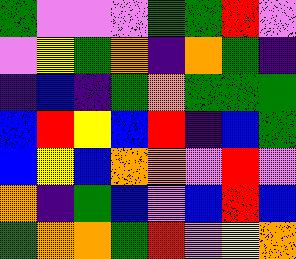[["green", "violet", "violet", "violet", "green", "green", "red", "violet"], ["violet", "yellow", "green", "orange", "indigo", "orange", "green", "indigo"], ["indigo", "blue", "indigo", "green", "orange", "green", "green", "green"], ["blue", "red", "yellow", "blue", "red", "indigo", "blue", "green"], ["blue", "yellow", "blue", "orange", "orange", "violet", "red", "violet"], ["orange", "indigo", "green", "blue", "violet", "blue", "red", "blue"], ["green", "orange", "orange", "green", "red", "violet", "yellow", "orange"]]